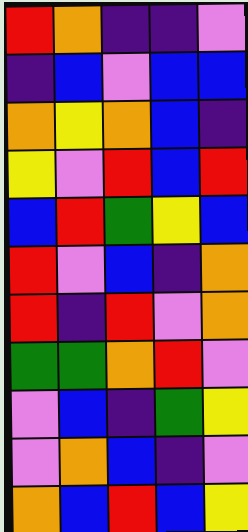[["red", "orange", "indigo", "indigo", "violet"], ["indigo", "blue", "violet", "blue", "blue"], ["orange", "yellow", "orange", "blue", "indigo"], ["yellow", "violet", "red", "blue", "red"], ["blue", "red", "green", "yellow", "blue"], ["red", "violet", "blue", "indigo", "orange"], ["red", "indigo", "red", "violet", "orange"], ["green", "green", "orange", "red", "violet"], ["violet", "blue", "indigo", "green", "yellow"], ["violet", "orange", "blue", "indigo", "violet"], ["orange", "blue", "red", "blue", "yellow"]]